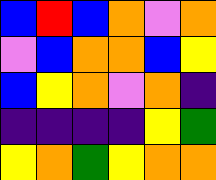[["blue", "red", "blue", "orange", "violet", "orange"], ["violet", "blue", "orange", "orange", "blue", "yellow"], ["blue", "yellow", "orange", "violet", "orange", "indigo"], ["indigo", "indigo", "indigo", "indigo", "yellow", "green"], ["yellow", "orange", "green", "yellow", "orange", "orange"]]